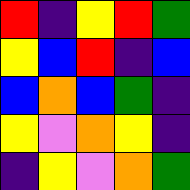[["red", "indigo", "yellow", "red", "green"], ["yellow", "blue", "red", "indigo", "blue"], ["blue", "orange", "blue", "green", "indigo"], ["yellow", "violet", "orange", "yellow", "indigo"], ["indigo", "yellow", "violet", "orange", "green"]]